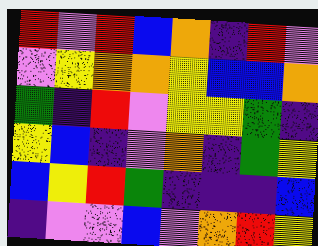[["red", "violet", "red", "blue", "orange", "indigo", "red", "violet"], ["violet", "yellow", "orange", "orange", "yellow", "blue", "blue", "orange"], ["green", "indigo", "red", "violet", "yellow", "yellow", "green", "indigo"], ["yellow", "blue", "indigo", "violet", "orange", "indigo", "green", "yellow"], ["blue", "yellow", "red", "green", "indigo", "indigo", "indigo", "blue"], ["indigo", "violet", "violet", "blue", "violet", "orange", "red", "yellow"]]